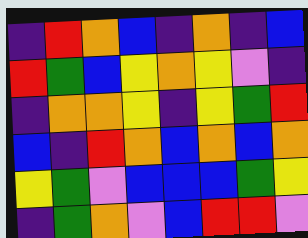[["indigo", "red", "orange", "blue", "indigo", "orange", "indigo", "blue"], ["red", "green", "blue", "yellow", "orange", "yellow", "violet", "indigo"], ["indigo", "orange", "orange", "yellow", "indigo", "yellow", "green", "red"], ["blue", "indigo", "red", "orange", "blue", "orange", "blue", "orange"], ["yellow", "green", "violet", "blue", "blue", "blue", "green", "yellow"], ["indigo", "green", "orange", "violet", "blue", "red", "red", "violet"]]